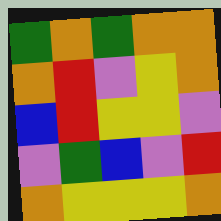[["green", "orange", "green", "orange", "orange"], ["orange", "red", "violet", "yellow", "orange"], ["blue", "red", "yellow", "yellow", "violet"], ["violet", "green", "blue", "violet", "red"], ["orange", "yellow", "yellow", "yellow", "orange"]]